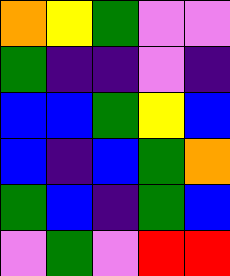[["orange", "yellow", "green", "violet", "violet"], ["green", "indigo", "indigo", "violet", "indigo"], ["blue", "blue", "green", "yellow", "blue"], ["blue", "indigo", "blue", "green", "orange"], ["green", "blue", "indigo", "green", "blue"], ["violet", "green", "violet", "red", "red"]]